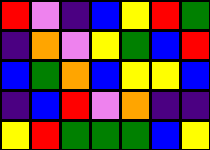[["red", "violet", "indigo", "blue", "yellow", "red", "green"], ["indigo", "orange", "violet", "yellow", "green", "blue", "red"], ["blue", "green", "orange", "blue", "yellow", "yellow", "blue"], ["indigo", "blue", "red", "violet", "orange", "indigo", "indigo"], ["yellow", "red", "green", "green", "green", "blue", "yellow"]]